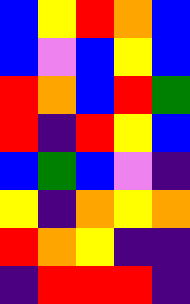[["blue", "yellow", "red", "orange", "blue"], ["blue", "violet", "blue", "yellow", "blue"], ["red", "orange", "blue", "red", "green"], ["red", "indigo", "red", "yellow", "blue"], ["blue", "green", "blue", "violet", "indigo"], ["yellow", "indigo", "orange", "yellow", "orange"], ["red", "orange", "yellow", "indigo", "indigo"], ["indigo", "red", "red", "red", "indigo"]]